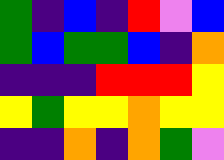[["green", "indigo", "blue", "indigo", "red", "violet", "blue"], ["green", "blue", "green", "green", "blue", "indigo", "orange"], ["indigo", "indigo", "indigo", "red", "red", "red", "yellow"], ["yellow", "green", "yellow", "yellow", "orange", "yellow", "yellow"], ["indigo", "indigo", "orange", "indigo", "orange", "green", "violet"]]